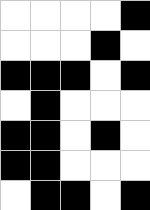[["white", "white", "white", "white", "black"], ["white", "white", "white", "black", "white"], ["black", "black", "black", "white", "black"], ["white", "black", "white", "white", "white"], ["black", "black", "white", "black", "white"], ["black", "black", "white", "white", "white"], ["white", "black", "black", "white", "black"]]